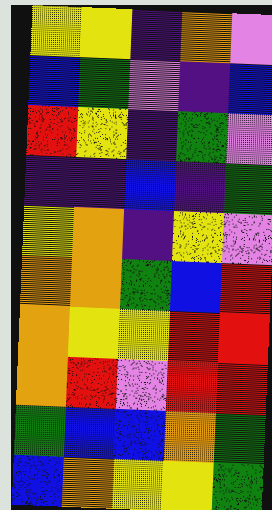[["yellow", "yellow", "indigo", "orange", "violet"], ["blue", "green", "violet", "indigo", "blue"], ["red", "yellow", "indigo", "green", "violet"], ["indigo", "indigo", "blue", "indigo", "green"], ["yellow", "orange", "indigo", "yellow", "violet"], ["orange", "orange", "green", "blue", "red"], ["orange", "yellow", "yellow", "red", "red"], ["orange", "red", "violet", "red", "red"], ["green", "blue", "blue", "orange", "green"], ["blue", "orange", "yellow", "yellow", "green"]]